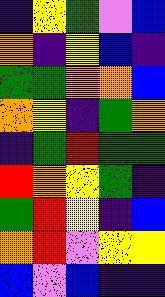[["indigo", "yellow", "green", "violet", "blue"], ["orange", "indigo", "yellow", "blue", "indigo"], ["green", "green", "orange", "orange", "blue"], ["orange", "yellow", "indigo", "green", "orange"], ["indigo", "green", "red", "green", "green"], ["red", "orange", "yellow", "green", "indigo"], ["green", "red", "yellow", "indigo", "blue"], ["orange", "red", "violet", "yellow", "yellow"], ["blue", "violet", "blue", "indigo", "indigo"]]